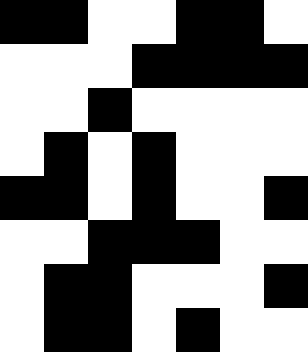[["black", "black", "white", "white", "black", "black", "white"], ["white", "white", "white", "black", "black", "black", "black"], ["white", "white", "black", "white", "white", "white", "white"], ["white", "black", "white", "black", "white", "white", "white"], ["black", "black", "white", "black", "white", "white", "black"], ["white", "white", "black", "black", "black", "white", "white"], ["white", "black", "black", "white", "white", "white", "black"], ["white", "black", "black", "white", "black", "white", "white"]]